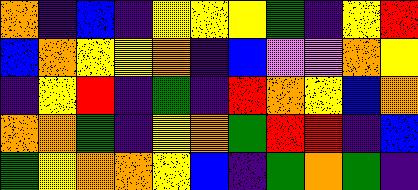[["orange", "indigo", "blue", "indigo", "yellow", "yellow", "yellow", "green", "indigo", "yellow", "red"], ["blue", "orange", "yellow", "yellow", "orange", "indigo", "blue", "violet", "violet", "orange", "yellow"], ["indigo", "yellow", "red", "indigo", "green", "indigo", "red", "orange", "yellow", "blue", "orange"], ["orange", "orange", "green", "indigo", "yellow", "orange", "green", "red", "red", "indigo", "blue"], ["green", "yellow", "orange", "orange", "yellow", "blue", "indigo", "green", "orange", "green", "indigo"]]